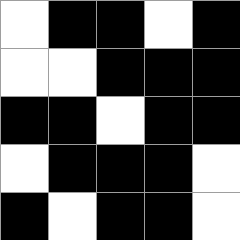[["white", "black", "black", "white", "black"], ["white", "white", "black", "black", "black"], ["black", "black", "white", "black", "black"], ["white", "black", "black", "black", "white"], ["black", "white", "black", "black", "white"]]